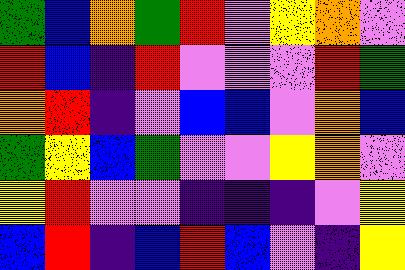[["green", "blue", "orange", "green", "red", "violet", "yellow", "orange", "violet"], ["red", "blue", "indigo", "red", "violet", "violet", "violet", "red", "green"], ["orange", "red", "indigo", "violet", "blue", "blue", "violet", "orange", "blue"], ["green", "yellow", "blue", "green", "violet", "violet", "yellow", "orange", "violet"], ["yellow", "red", "violet", "violet", "indigo", "indigo", "indigo", "violet", "yellow"], ["blue", "red", "indigo", "blue", "red", "blue", "violet", "indigo", "yellow"]]